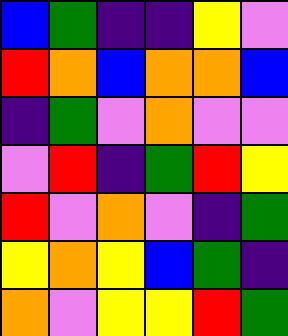[["blue", "green", "indigo", "indigo", "yellow", "violet"], ["red", "orange", "blue", "orange", "orange", "blue"], ["indigo", "green", "violet", "orange", "violet", "violet"], ["violet", "red", "indigo", "green", "red", "yellow"], ["red", "violet", "orange", "violet", "indigo", "green"], ["yellow", "orange", "yellow", "blue", "green", "indigo"], ["orange", "violet", "yellow", "yellow", "red", "green"]]